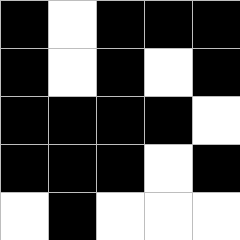[["black", "white", "black", "black", "black"], ["black", "white", "black", "white", "black"], ["black", "black", "black", "black", "white"], ["black", "black", "black", "white", "black"], ["white", "black", "white", "white", "white"]]